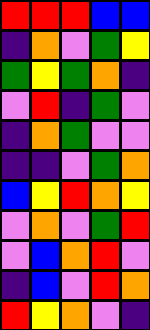[["red", "red", "red", "blue", "blue"], ["indigo", "orange", "violet", "green", "yellow"], ["green", "yellow", "green", "orange", "indigo"], ["violet", "red", "indigo", "green", "violet"], ["indigo", "orange", "green", "violet", "violet"], ["indigo", "indigo", "violet", "green", "orange"], ["blue", "yellow", "red", "orange", "yellow"], ["violet", "orange", "violet", "green", "red"], ["violet", "blue", "orange", "red", "violet"], ["indigo", "blue", "violet", "red", "orange"], ["red", "yellow", "orange", "violet", "indigo"]]